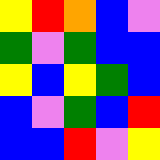[["yellow", "red", "orange", "blue", "violet"], ["green", "violet", "green", "blue", "blue"], ["yellow", "blue", "yellow", "green", "blue"], ["blue", "violet", "green", "blue", "red"], ["blue", "blue", "red", "violet", "yellow"]]